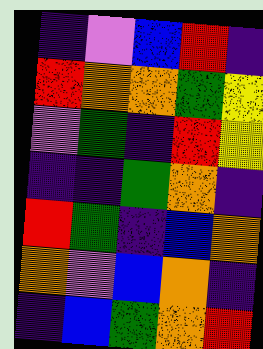[["indigo", "violet", "blue", "red", "indigo"], ["red", "orange", "orange", "green", "yellow"], ["violet", "green", "indigo", "red", "yellow"], ["indigo", "indigo", "green", "orange", "indigo"], ["red", "green", "indigo", "blue", "orange"], ["orange", "violet", "blue", "orange", "indigo"], ["indigo", "blue", "green", "orange", "red"]]